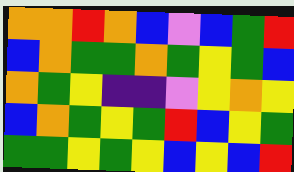[["orange", "orange", "red", "orange", "blue", "violet", "blue", "green", "red"], ["blue", "orange", "green", "green", "orange", "green", "yellow", "green", "blue"], ["orange", "green", "yellow", "indigo", "indigo", "violet", "yellow", "orange", "yellow"], ["blue", "orange", "green", "yellow", "green", "red", "blue", "yellow", "green"], ["green", "green", "yellow", "green", "yellow", "blue", "yellow", "blue", "red"]]